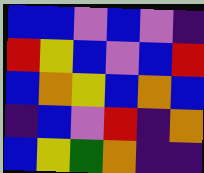[["blue", "blue", "violet", "blue", "violet", "indigo"], ["red", "yellow", "blue", "violet", "blue", "red"], ["blue", "orange", "yellow", "blue", "orange", "blue"], ["indigo", "blue", "violet", "red", "indigo", "orange"], ["blue", "yellow", "green", "orange", "indigo", "indigo"]]